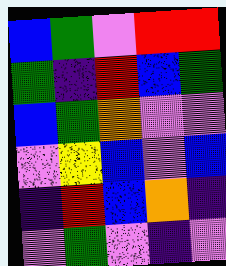[["blue", "green", "violet", "red", "red"], ["green", "indigo", "red", "blue", "green"], ["blue", "green", "orange", "violet", "violet"], ["violet", "yellow", "blue", "violet", "blue"], ["indigo", "red", "blue", "orange", "indigo"], ["violet", "green", "violet", "indigo", "violet"]]